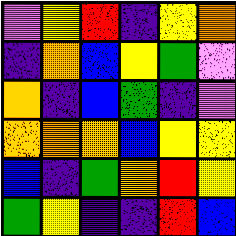[["violet", "yellow", "red", "indigo", "yellow", "orange"], ["indigo", "orange", "blue", "yellow", "green", "violet"], ["orange", "indigo", "blue", "green", "indigo", "violet"], ["orange", "orange", "orange", "blue", "yellow", "yellow"], ["blue", "indigo", "green", "orange", "red", "yellow"], ["green", "yellow", "indigo", "indigo", "red", "blue"]]